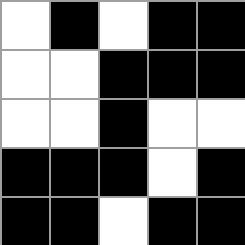[["white", "black", "white", "black", "black"], ["white", "white", "black", "black", "black"], ["white", "white", "black", "white", "white"], ["black", "black", "black", "white", "black"], ["black", "black", "white", "black", "black"]]